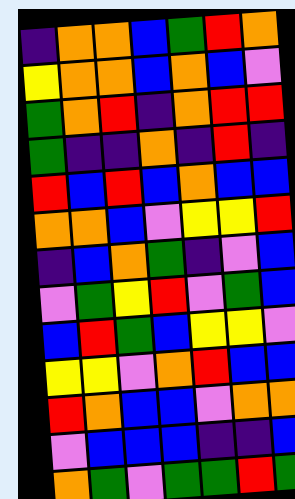[["indigo", "orange", "orange", "blue", "green", "red", "orange"], ["yellow", "orange", "orange", "blue", "orange", "blue", "violet"], ["green", "orange", "red", "indigo", "orange", "red", "red"], ["green", "indigo", "indigo", "orange", "indigo", "red", "indigo"], ["red", "blue", "red", "blue", "orange", "blue", "blue"], ["orange", "orange", "blue", "violet", "yellow", "yellow", "red"], ["indigo", "blue", "orange", "green", "indigo", "violet", "blue"], ["violet", "green", "yellow", "red", "violet", "green", "blue"], ["blue", "red", "green", "blue", "yellow", "yellow", "violet"], ["yellow", "yellow", "violet", "orange", "red", "blue", "blue"], ["red", "orange", "blue", "blue", "violet", "orange", "orange"], ["violet", "blue", "blue", "blue", "indigo", "indigo", "blue"], ["orange", "green", "violet", "green", "green", "red", "green"]]